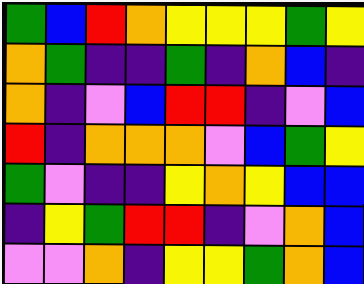[["green", "blue", "red", "orange", "yellow", "yellow", "yellow", "green", "yellow"], ["orange", "green", "indigo", "indigo", "green", "indigo", "orange", "blue", "indigo"], ["orange", "indigo", "violet", "blue", "red", "red", "indigo", "violet", "blue"], ["red", "indigo", "orange", "orange", "orange", "violet", "blue", "green", "yellow"], ["green", "violet", "indigo", "indigo", "yellow", "orange", "yellow", "blue", "blue"], ["indigo", "yellow", "green", "red", "red", "indigo", "violet", "orange", "blue"], ["violet", "violet", "orange", "indigo", "yellow", "yellow", "green", "orange", "blue"]]